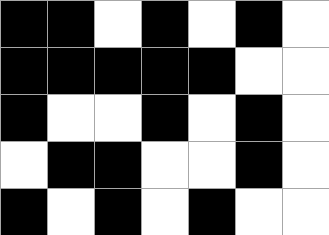[["black", "black", "white", "black", "white", "black", "white"], ["black", "black", "black", "black", "black", "white", "white"], ["black", "white", "white", "black", "white", "black", "white"], ["white", "black", "black", "white", "white", "black", "white"], ["black", "white", "black", "white", "black", "white", "white"]]